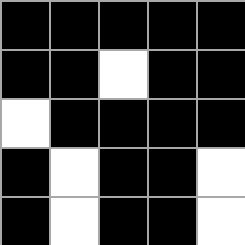[["black", "black", "black", "black", "black"], ["black", "black", "white", "black", "black"], ["white", "black", "black", "black", "black"], ["black", "white", "black", "black", "white"], ["black", "white", "black", "black", "white"]]